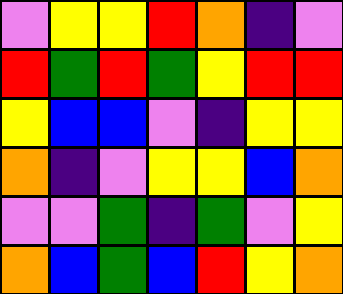[["violet", "yellow", "yellow", "red", "orange", "indigo", "violet"], ["red", "green", "red", "green", "yellow", "red", "red"], ["yellow", "blue", "blue", "violet", "indigo", "yellow", "yellow"], ["orange", "indigo", "violet", "yellow", "yellow", "blue", "orange"], ["violet", "violet", "green", "indigo", "green", "violet", "yellow"], ["orange", "blue", "green", "blue", "red", "yellow", "orange"]]